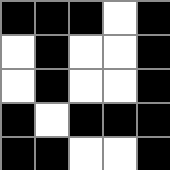[["black", "black", "black", "white", "black"], ["white", "black", "white", "white", "black"], ["white", "black", "white", "white", "black"], ["black", "white", "black", "black", "black"], ["black", "black", "white", "white", "black"]]